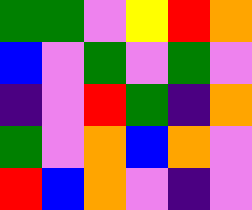[["green", "green", "violet", "yellow", "red", "orange"], ["blue", "violet", "green", "violet", "green", "violet"], ["indigo", "violet", "red", "green", "indigo", "orange"], ["green", "violet", "orange", "blue", "orange", "violet"], ["red", "blue", "orange", "violet", "indigo", "violet"]]